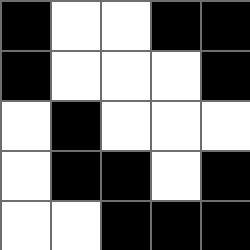[["black", "white", "white", "black", "black"], ["black", "white", "white", "white", "black"], ["white", "black", "white", "white", "white"], ["white", "black", "black", "white", "black"], ["white", "white", "black", "black", "black"]]